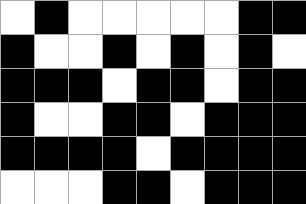[["white", "black", "white", "white", "white", "white", "white", "black", "black"], ["black", "white", "white", "black", "white", "black", "white", "black", "white"], ["black", "black", "black", "white", "black", "black", "white", "black", "black"], ["black", "white", "white", "black", "black", "white", "black", "black", "black"], ["black", "black", "black", "black", "white", "black", "black", "black", "black"], ["white", "white", "white", "black", "black", "white", "black", "black", "black"]]